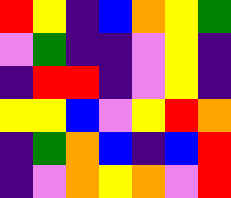[["red", "yellow", "indigo", "blue", "orange", "yellow", "green"], ["violet", "green", "indigo", "indigo", "violet", "yellow", "indigo"], ["indigo", "red", "red", "indigo", "violet", "yellow", "indigo"], ["yellow", "yellow", "blue", "violet", "yellow", "red", "orange"], ["indigo", "green", "orange", "blue", "indigo", "blue", "red"], ["indigo", "violet", "orange", "yellow", "orange", "violet", "red"]]